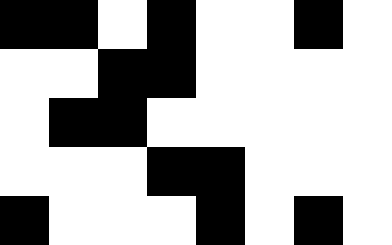[["black", "black", "white", "black", "white", "white", "black", "white"], ["white", "white", "black", "black", "white", "white", "white", "white"], ["white", "black", "black", "white", "white", "white", "white", "white"], ["white", "white", "white", "black", "black", "white", "white", "white"], ["black", "white", "white", "white", "black", "white", "black", "white"]]